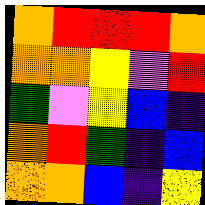[["orange", "red", "red", "red", "orange"], ["orange", "orange", "yellow", "violet", "red"], ["green", "violet", "yellow", "blue", "indigo"], ["orange", "red", "green", "indigo", "blue"], ["orange", "orange", "blue", "indigo", "yellow"]]